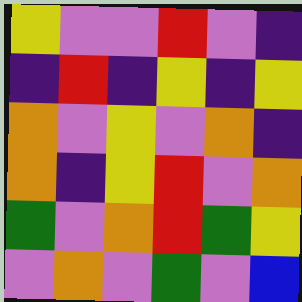[["yellow", "violet", "violet", "red", "violet", "indigo"], ["indigo", "red", "indigo", "yellow", "indigo", "yellow"], ["orange", "violet", "yellow", "violet", "orange", "indigo"], ["orange", "indigo", "yellow", "red", "violet", "orange"], ["green", "violet", "orange", "red", "green", "yellow"], ["violet", "orange", "violet", "green", "violet", "blue"]]